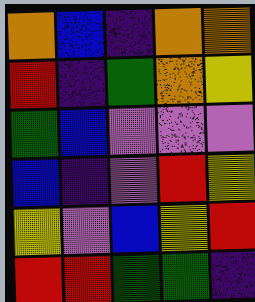[["orange", "blue", "indigo", "orange", "orange"], ["red", "indigo", "green", "orange", "yellow"], ["green", "blue", "violet", "violet", "violet"], ["blue", "indigo", "violet", "red", "yellow"], ["yellow", "violet", "blue", "yellow", "red"], ["red", "red", "green", "green", "indigo"]]